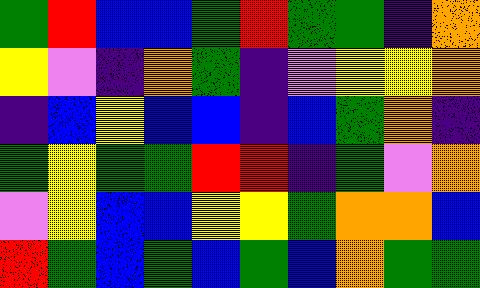[["green", "red", "blue", "blue", "green", "red", "green", "green", "indigo", "orange"], ["yellow", "violet", "indigo", "orange", "green", "indigo", "violet", "yellow", "yellow", "orange"], ["indigo", "blue", "yellow", "blue", "blue", "indigo", "blue", "green", "orange", "indigo"], ["green", "yellow", "green", "green", "red", "red", "indigo", "green", "violet", "orange"], ["violet", "yellow", "blue", "blue", "yellow", "yellow", "green", "orange", "orange", "blue"], ["red", "green", "blue", "green", "blue", "green", "blue", "orange", "green", "green"]]